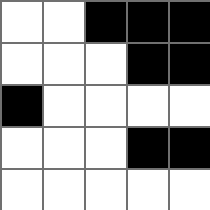[["white", "white", "black", "black", "black"], ["white", "white", "white", "black", "black"], ["black", "white", "white", "white", "white"], ["white", "white", "white", "black", "black"], ["white", "white", "white", "white", "white"]]